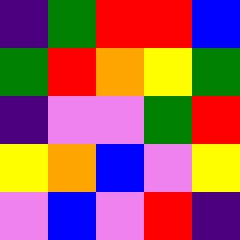[["indigo", "green", "red", "red", "blue"], ["green", "red", "orange", "yellow", "green"], ["indigo", "violet", "violet", "green", "red"], ["yellow", "orange", "blue", "violet", "yellow"], ["violet", "blue", "violet", "red", "indigo"]]